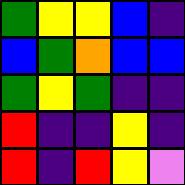[["green", "yellow", "yellow", "blue", "indigo"], ["blue", "green", "orange", "blue", "blue"], ["green", "yellow", "green", "indigo", "indigo"], ["red", "indigo", "indigo", "yellow", "indigo"], ["red", "indigo", "red", "yellow", "violet"]]